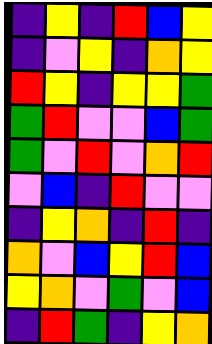[["indigo", "yellow", "indigo", "red", "blue", "yellow"], ["indigo", "violet", "yellow", "indigo", "orange", "yellow"], ["red", "yellow", "indigo", "yellow", "yellow", "green"], ["green", "red", "violet", "violet", "blue", "green"], ["green", "violet", "red", "violet", "orange", "red"], ["violet", "blue", "indigo", "red", "violet", "violet"], ["indigo", "yellow", "orange", "indigo", "red", "indigo"], ["orange", "violet", "blue", "yellow", "red", "blue"], ["yellow", "orange", "violet", "green", "violet", "blue"], ["indigo", "red", "green", "indigo", "yellow", "orange"]]